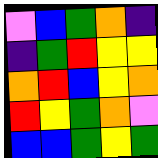[["violet", "blue", "green", "orange", "indigo"], ["indigo", "green", "red", "yellow", "yellow"], ["orange", "red", "blue", "yellow", "orange"], ["red", "yellow", "green", "orange", "violet"], ["blue", "blue", "green", "yellow", "green"]]